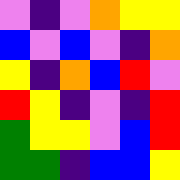[["violet", "indigo", "violet", "orange", "yellow", "yellow"], ["blue", "violet", "blue", "violet", "indigo", "orange"], ["yellow", "indigo", "orange", "blue", "red", "violet"], ["red", "yellow", "indigo", "violet", "indigo", "red"], ["green", "yellow", "yellow", "violet", "blue", "red"], ["green", "green", "indigo", "blue", "blue", "yellow"]]